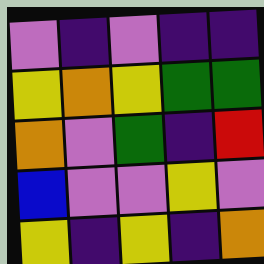[["violet", "indigo", "violet", "indigo", "indigo"], ["yellow", "orange", "yellow", "green", "green"], ["orange", "violet", "green", "indigo", "red"], ["blue", "violet", "violet", "yellow", "violet"], ["yellow", "indigo", "yellow", "indigo", "orange"]]